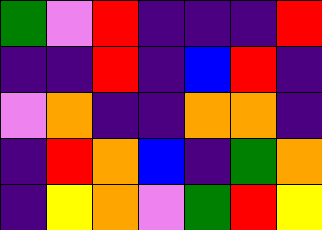[["green", "violet", "red", "indigo", "indigo", "indigo", "red"], ["indigo", "indigo", "red", "indigo", "blue", "red", "indigo"], ["violet", "orange", "indigo", "indigo", "orange", "orange", "indigo"], ["indigo", "red", "orange", "blue", "indigo", "green", "orange"], ["indigo", "yellow", "orange", "violet", "green", "red", "yellow"]]